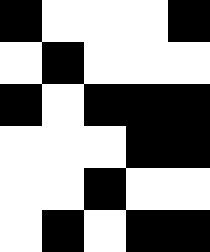[["black", "white", "white", "white", "black"], ["white", "black", "white", "white", "white"], ["black", "white", "black", "black", "black"], ["white", "white", "white", "black", "black"], ["white", "white", "black", "white", "white"], ["white", "black", "white", "black", "black"]]